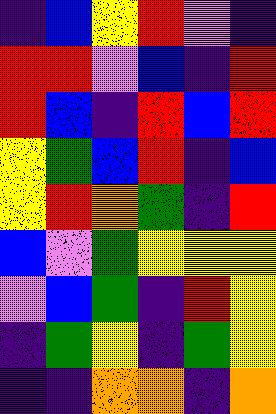[["indigo", "blue", "yellow", "red", "violet", "indigo"], ["red", "red", "violet", "blue", "indigo", "red"], ["red", "blue", "indigo", "red", "blue", "red"], ["yellow", "green", "blue", "red", "indigo", "blue"], ["yellow", "red", "orange", "green", "indigo", "red"], ["blue", "violet", "green", "yellow", "yellow", "yellow"], ["violet", "blue", "green", "indigo", "red", "yellow"], ["indigo", "green", "yellow", "indigo", "green", "yellow"], ["indigo", "indigo", "orange", "orange", "indigo", "orange"]]